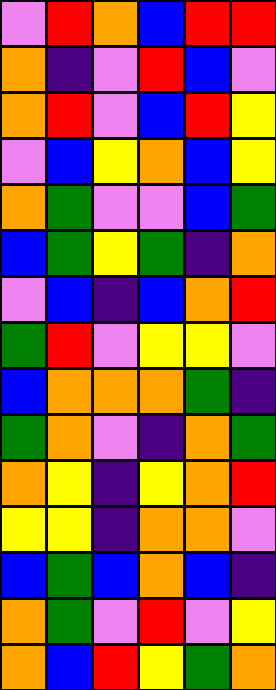[["violet", "red", "orange", "blue", "red", "red"], ["orange", "indigo", "violet", "red", "blue", "violet"], ["orange", "red", "violet", "blue", "red", "yellow"], ["violet", "blue", "yellow", "orange", "blue", "yellow"], ["orange", "green", "violet", "violet", "blue", "green"], ["blue", "green", "yellow", "green", "indigo", "orange"], ["violet", "blue", "indigo", "blue", "orange", "red"], ["green", "red", "violet", "yellow", "yellow", "violet"], ["blue", "orange", "orange", "orange", "green", "indigo"], ["green", "orange", "violet", "indigo", "orange", "green"], ["orange", "yellow", "indigo", "yellow", "orange", "red"], ["yellow", "yellow", "indigo", "orange", "orange", "violet"], ["blue", "green", "blue", "orange", "blue", "indigo"], ["orange", "green", "violet", "red", "violet", "yellow"], ["orange", "blue", "red", "yellow", "green", "orange"]]